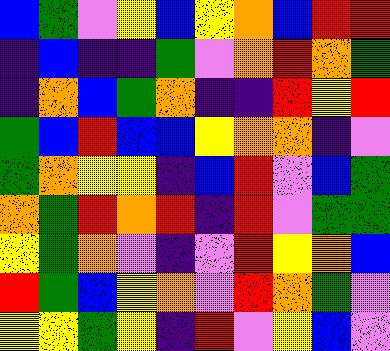[["blue", "green", "violet", "yellow", "blue", "yellow", "orange", "blue", "red", "red"], ["indigo", "blue", "indigo", "indigo", "green", "violet", "orange", "red", "orange", "green"], ["indigo", "orange", "blue", "green", "orange", "indigo", "indigo", "red", "yellow", "red"], ["green", "blue", "red", "blue", "blue", "yellow", "orange", "orange", "indigo", "violet"], ["green", "orange", "yellow", "yellow", "indigo", "blue", "red", "violet", "blue", "green"], ["orange", "green", "red", "orange", "red", "indigo", "red", "violet", "green", "green"], ["yellow", "green", "orange", "violet", "indigo", "violet", "red", "yellow", "orange", "blue"], ["red", "green", "blue", "yellow", "orange", "violet", "red", "orange", "green", "violet"], ["yellow", "yellow", "green", "yellow", "indigo", "red", "violet", "yellow", "blue", "violet"]]